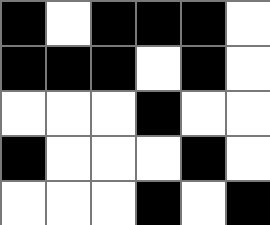[["black", "white", "black", "black", "black", "white"], ["black", "black", "black", "white", "black", "white"], ["white", "white", "white", "black", "white", "white"], ["black", "white", "white", "white", "black", "white"], ["white", "white", "white", "black", "white", "black"]]